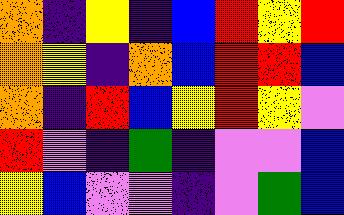[["orange", "indigo", "yellow", "indigo", "blue", "red", "yellow", "red"], ["orange", "yellow", "indigo", "orange", "blue", "red", "red", "blue"], ["orange", "indigo", "red", "blue", "yellow", "red", "yellow", "violet"], ["red", "violet", "indigo", "green", "indigo", "violet", "violet", "blue"], ["yellow", "blue", "violet", "violet", "indigo", "violet", "green", "blue"]]